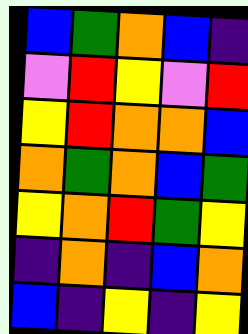[["blue", "green", "orange", "blue", "indigo"], ["violet", "red", "yellow", "violet", "red"], ["yellow", "red", "orange", "orange", "blue"], ["orange", "green", "orange", "blue", "green"], ["yellow", "orange", "red", "green", "yellow"], ["indigo", "orange", "indigo", "blue", "orange"], ["blue", "indigo", "yellow", "indigo", "yellow"]]